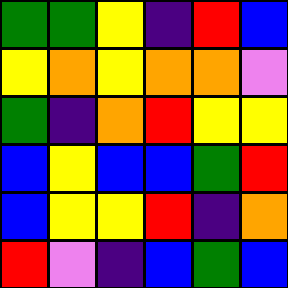[["green", "green", "yellow", "indigo", "red", "blue"], ["yellow", "orange", "yellow", "orange", "orange", "violet"], ["green", "indigo", "orange", "red", "yellow", "yellow"], ["blue", "yellow", "blue", "blue", "green", "red"], ["blue", "yellow", "yellow", "red", "indigo", "orange"], ["red", "violet", "indigo", "blue", "green", "blue"]]